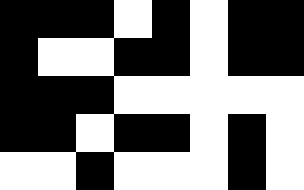[["black", "black", "black", "white", "black", "white", "black", "black"], ["black", "white", "white", "black", "black", "white", "black", "black"], ["black", "black", "black", "white", "white", "white", "white", "white"], ["black", "black", "white", "black", "black", "white", "black", "white"], ["white", "white", "black", "white", "white", "white", "black", "white"]]